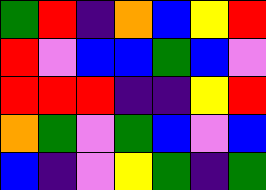[["green", "red", "indigo", "orange", "blue", "yellow", "red"], ["red", "violet", "blue", "blue", "green", "blue", "violet"], ["red", "red", "red", "indigo", "indigo", "yellow", "red"], ["orange", "green", "violet", "green", "blue", "violet", "blue"], ["blue", "indigo", "violet", "yellow", "green", "indigo", "green"]]